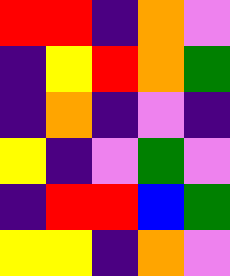[["red", "red", "indigo", "orange", "violet"], ["indigo", "yellow", "red", "orange", "green"], ["indigo", "orange", "indigo", "violet", "indigo"], ["yellow", "indigo", "violet", "green", "violet"], ["indigo", "red", "red", "blue", "green"], ["yellow", "yellow", "indigo", "orange", "violet"]]